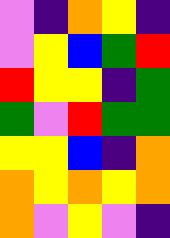[["violet", "indigo", "orange", "yellow", "indigo"], ["violet", "yellow", "blue", "green", "red"], ["red", "yellow", "yellow", "indigo", "green"], ["green", "violet", "red", "green", "green"], ["yellow", "yellow", "blue", "indigo", "orange"], ["orange", "yellow", "orange", "yellow", "orange"], ["orange", "violet", "yellow", "violet", "indigo"]]